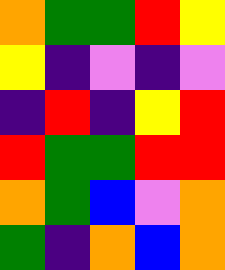[["orange", "green", "green", "red", "yellow"], ["yellow", "indigo", "violet", "indigo", "violet"], ["indigo", "red", "indigo", "yellow", "red"], ["red", "green", "green", "red", "red"], ["orange", "green", "blue", "violet", "orange"], ["green", "indigo", "orange", "blue", "orange"]]